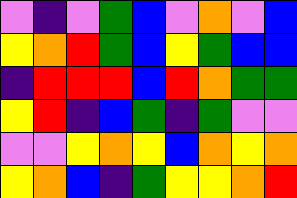[["violet", "indigo", "violet", "green", "blue", "violet", "orange", "violet", "blue"], ["yellow", "orange", "red", "green", "blue", "yellow", "green", "blue", "blue"], ["indigo", "red", "red", "red", "blue", "red", "orange", "green", "green"], ["yellow", "red", "indigo", "blue", "green", "indigo", "green", "violet", "violet"], ["violet", "violet", "yellow", "orange", "yellow", "blue", "orange", "yellow", "orange"], ["yellow", "orange", "blue", "indigo", "green", "yellow", "yellow", "orange", "red"]]